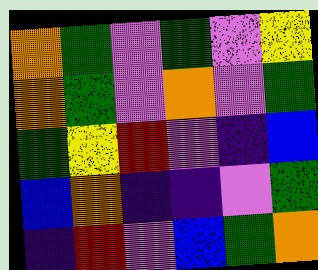[["orange", "green", "violet", "green", "violet", "yellow"], ["orange", "green", "violet", "orange", "violet", "green"], ["green", "yellow", "red", "violet", "indigo", "blue"], ["blue", "orange", "indigo", "indigo", "violet", "green"], ["indigo", "red", "violet", "blue", "green", "orange"]]